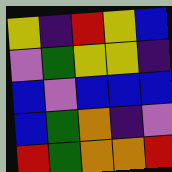[["yellow", "indigo", "red", "yellow", "blue"], ["violet", "green", "yellow", "yellow", "indigo"], ["blue", "violet", "blue", "blue", "blue"], ["blue", "green", "orange", "indigo", "violet"], ["red", "green", "orange", "orange", "red"]]